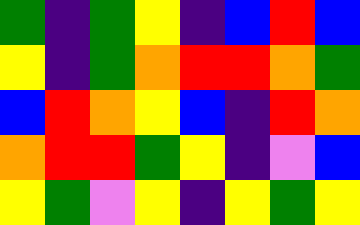[["green", "indigo", "green", "yellow", "indigo", "blue", "red", "blue"], ["yellow", "indigo", "green", "orange", "red", "red", "orange", "green"], ["blue", "red", "orange", "yellow", "blue", "indigo", "red", "orange"], ["orange", "red", "red", "green", "yellow", "indigo", "violet", "blue"], ["yellow", "green", "violet", "yellow", "indigo", "yellow", "green", "yellow"]]